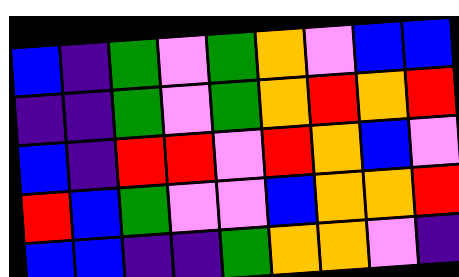[["blue", "indigo", "green", "violet", "green", "orange", "violet", "blue", "blue"], ["indigo", "indigo", "green", "violet", "green", "orange", "red", "orange", "red"], ["blue", "indigo", "red", "red", "violet", "red", "orange", "blue", "violet"], ["red", "blue", "green", "violet", "violet", "blue", "orange", "orange", "red"], ["blue", "blue", "indigo", "indigo", "green", "orange", "orange", "violet", "indigo"]]